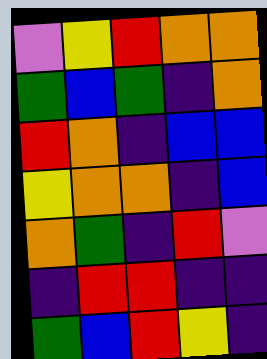[["violet", "yellow", "red", "orange", "orange"], ["green", "blue", "green", "indigo", "orange"], ["red", "orange", "indigo", "blue", "blue"], ["yellow", "orange", "orange", "indigo", "blue"], ["orange", "green", "indigo", "red", "violet"], ["indigo", "red", "red", "indigo", "indigo"], ["green", "blue", "red", "yellow", "indigo"]]